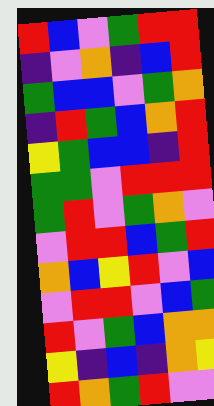[["red", "blue", "violet", "green", "red", "red"], ["indigo", "violet", "orange", "indigo", "blue", "red"], ["green", "blue", "blue", "violet", "green", "orange"], ["indigo", "red", "green", "blue", "orange", "red"], ["yellow", "green", "blue", "blue", "indigo", "red"], ["green", "green", "violet", "red", "red", "red"], ["green", "red", "violet", "green", "orange", "violet"], ["violet", "red", "red", "blue", "green", "red"], ["orange", "blue", "yellow", "red", "violet", "blue"], ["violet", "red", "red", "violet", "blue", "green"], ["red", "violet", "green", "blue", "orange", "orange"], ["yellow", "indigo", "blue", "indigo", "orange", "yellow"], ["red", "orange", "green", "red", "violet", "violet"]]